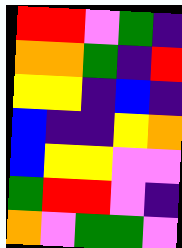[["red", "red", "violet", "green", "indigo"], ["orange", "orange", "green", "indigo", "red"], ["yellow", "yellow", "indigo", "blue", "indigo"], ["blue", "indigo", "indigo", "yellow", "orange"], ["blue", "yellow", "yellow", "violet", "violet"], ["green", "red", "red", "violet", "indigo"], ["orange", "violet", "green", "green", "violet"]]